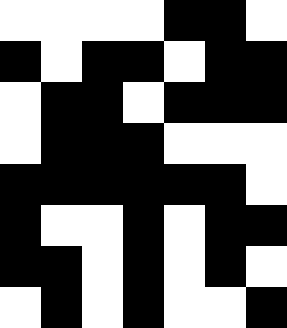[["white", "white", "white", "white", "black", "black", "white"], ["black", "white", "black", "black", "white", "black", "black"], ["white", "black", "black", "white", "black", "black", "black"], ["white", "black", "black", "black", "white", "white", "white"], ["black", "black", "black", "black", "black", "black", "white"], ["black", "white", "white", "black", "white", "black", "black"], ["black", "black", "white", "black", "white", "black", "white"], ["white", "black", "white", "black", "white", "white", "black"]]